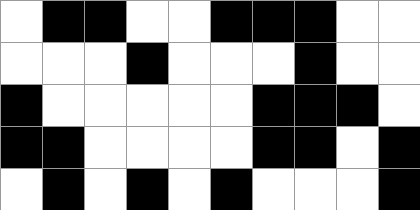[["white", "black", "black", "white", "white", "black", "black", "black", "white", "white"], ["white", "white", "white", "black", "white", "white", "white", "black", "white", "white"], ["black", "white", "white", "white", "white", "white", "black", "black", "black", "white"], ["black", "black", "white", "white", "white", "white", "black", "black", "white", "black"], ["white", "black", "white", "black", "white", "black", "white", "white", "white", "black"]]